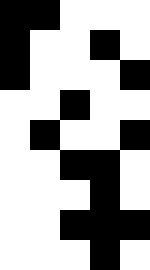[["black", "black", "white", "white", "white"], ["black", "white", "white", "black", "white"], ["black", "white", "white", "white", "black"], ["white", "white", "black", "white", "white"], ["white", "black", "white", "white", "black"], ["white", "white", "black", "black", "white"], ["white", "white", "white", "black", "white"], ["white", "white", "black", "black", "black"], ["white", "white", "white", "black", "white"]]